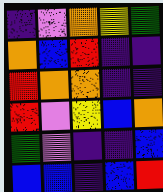[["indigo", "violet", "orange", "yellow", "green"], ["orange", "blue", "red", "indigo", "indigo"], ["red", "orange", "orange", "indigo", "indigo"], ["red", "violet", "yellow", "blue", "orange"], ["green", "violet", "indigo", "indigo", "blue"], ["blue", "blue", "indigo", "blue", "red"]]